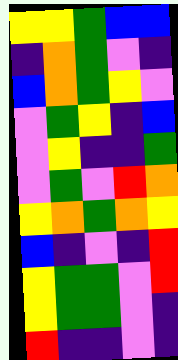[["yellow", "yellow", "green", "blue", "blue"], ["indigo", "orange", "green", "violet", "indigo"], ["blue", "orange", "green", "yellow", "violet"], ["violet", "green", "yellow", "indigo", "blue"], ["violet", "yellow", "indigo", "indigo", "green"], ["violet", "green", "violet", "red", "orange"], ["yellow", "orange", "green", "orange", "yellow"], ["blue", "indigo", "violet", "indigo", "red"], ["yellow", "green", "green", "violet", "red"], ["yellow", "green", "green", "violet", "indigo"], ["red", "indigo", "indigo", "violet", "indigo"]]